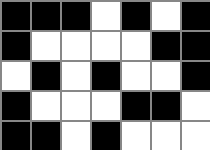[["black", "black", "black", "white", "black", "white", "black"], ["black", "white", "white", "white", "white", "black", "black"], ["white", "black", "white", "black", "white", "white", "black"], ["black", "white", "white", "white", "black", "black", "white"], ["black", "black", "white", "black", "white", "white", "white"]]